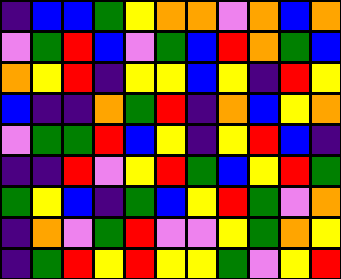[["indigo", "blue", "blue", "green", "yellow", "orange", "orange", "violet", "orange", "blue", "orange"], ["violet", "green", "red", "blue", "violet", "green", "blue", "red", "orange", "green", "blue"], ["orange", "yellow", "red", "indigo", "yellow", "yellow", "blue", "yellow", "indigo", "red", "yellow"], ["blue", "indigo", "indigo", "orange", "green", "red", "indigo", "orange", "blue", "yellow", "orange"], ["violet", "green", "green", "red", "blue", "yellow", "indigo", "yellow", "red", "blue", "indigo"], ["indigo", "indigo", "red", "violet", "yellow", "red", "green", "blue", "yellow", "red", "green"], ["green", "yellow", "blue", "indigo", "green", "blue", "yellow", "red", "green", "violet", "orange"], ["indigo", "orange", "violet", "green", "red", "violet", "violet", "yellow", "green", "orange", "yellow"], ["indigo", "green", "red", "yellow", "red", "yellow", "yellow", "green", "violet", "yellow", "red"]]